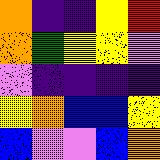[["orange", "indigo", "indigo", "yellow", "red"], ["orange", "green", "yellow", "yellow", "violet"], ["violet", "indigo", "indigo", "indigo", "indigo"], ["yellow", "orange", "blue", "blue", "yellow"], ["blue", "violet", "violet", "blue", "orange"]]